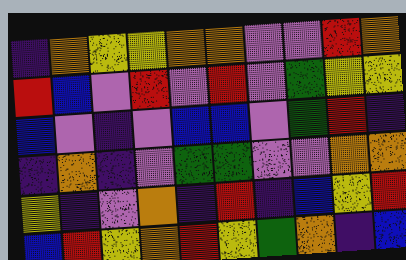[["indigo", "orange", "yellow", "yellow", "orange", "orange", "violet", "violet", "red", "orange"], ["red", "blue", "violet", "red", "violet", "red", "violet", "green", "yellow", "yellow"], ["blue", "violet", "indigo", "violet", "blue", "blue", "violet", "green", "red", "indigo"], ["indigo", "orange", "indigo", "violet", "green", "green", "violet", "violet", "orange", "orange"], ["yellow", "indigo", "violet", "orange", "indigo", "red", "indigo", "blue", "yellow", "red"], ["blue", "red", "yellow", "orange", "red", "yellow", "green", "orange", "indigo", "blue"]]